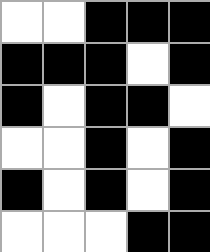[["white", "white", "black", "black", "black"], ["black", "black", "black", "white", "black"], ["black", "white", "black", "black", "white"], ["white", "white", "black", "white", "black"], ["black", "white", "black", "white", "black"], ["white", "white", "white", "black", "black"]]